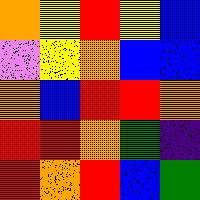[["orange", "yellow", "red", "yellow", "blue"], ["violet", "yellow", "orange", "blue", "blue"], ["orange", "blue", "red", "red", "orange"], ["red", "red", "orange", "green", "indigo"], ["red", "orange", "red", "blue", "green"]]